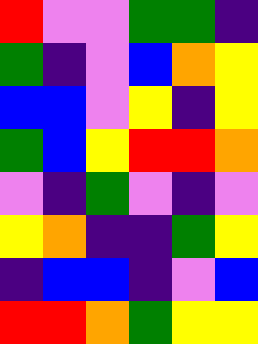[["red", "violet", "violet", "green", "green", "indigo"], ["green", "indigo", "violet", "blue", "orange", "yellow"], ["blue", "blue", "violet", "yellow", "indigo", "yellow"], ["green", "blue", "yellow", "red", "red", "orange"], ["violet", "indigo", "green", "violet", "indigo", "violet"], ["yellow", "orange", "indigo", "indigo", "green", "yellow"], ["indigo", "blue", "blue", "indigo", "violet", "blue"], ["red", "red", "orange", "green", "yellow", "yellow"]]